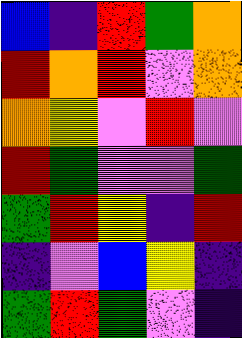[["blue", "indigo", "red", "green", "orange"], ["red", "orange", "red", "violet", "orange"], ["orange", "yellow", "violet", "red", "violet"], ["red", "green", "violet", "violet", "green"], ["green", "red", "yellow", "indigo", "red"], ["indigo", "violet", "blue", "yellow", "indigo"], ["green", "red", "green", "violet", "indigo"]]